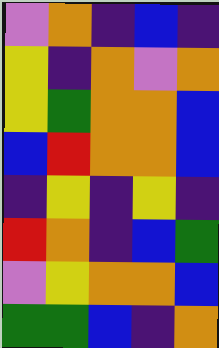[["violet", "orange", "indigo", "blue", "indigo"], ["yellow", "indigo", "orange", "violet", "orange"], ["yellow", "green", "orange", "orange", "blue"], ["blue", "red", "orange", "orange", "blue"], ["indigo", "yellow", "indigo", "yellow", "indigo"], ["red", "orange", "indigo", "blue", "green"], ["violet", "yellow", "orange", "orange", "blue"], ["green", "green", "blue", "indigo", "orange"]]